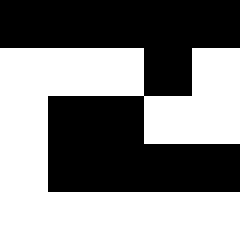[["black", "black", "black", "black", "black"], ["white", "white", "white", "black", "white"], ["white", "black", "black", "white", "white"], ["white", "black", "black", "black", "black"], ["white", "white", "white", "white", "white"]]